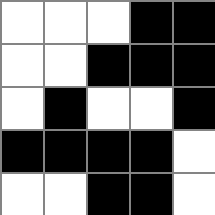[["white", "white", "white", "black", "black"], ["white", "white", "black", "black", "black"], ["white", "black", "white", "white", "black"], ["black", "black", "black", "black", "white"], ["white", "white", "black", "black", "white"]]